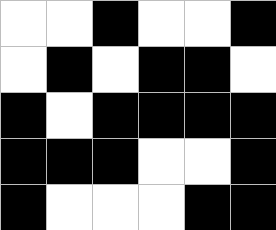[["white", "white", "black", "white", "white", "black"], ["white", "black", "white", "black", "black", "white"], ["black", "white", "black", "black", "black", "black"], ["black", "black", "black", "white", "white", "black"], ["black", "white", "white", "white", "black", "black"]]